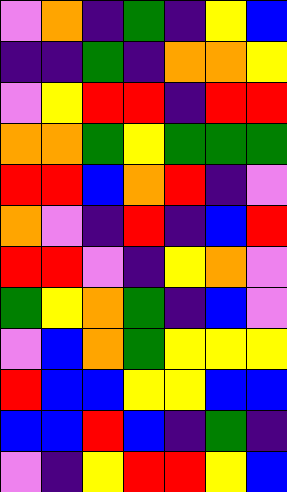[["violet", "orange", "indigo", "green", "indigo", "yellow", "blue"], ["indigo", "indigo", "green", "indigo", "orange", "orange", "yellow"], ["violet", "yellow", "red", "red", "indigo", "red", "red"], ["orange", "orange", "green", "yellow", "green", "green", "green"], ["red", "red", "blue", "orange", "red", "indigo", "violet"], ["orange", "violet", "indigo", "red", "indigo", "blue", "red"], ["red", "red", "violet", "indigo", "yellow", "orange", "violet"], ["green", "yellow", "orange", "green", "indigo", "blue", "violet"], ["violet", "blue", "orange", "green", "yellow", "yellow", "yellow"], ["red", "blue", "blue", "yellow", "yellow", "blue", "blue"], ["blue", "blue", "red", "blue", "indigo", "green", "indigo"], ["violet", "indigo", "yellow", "red", "red", "yellow", "blue"]]